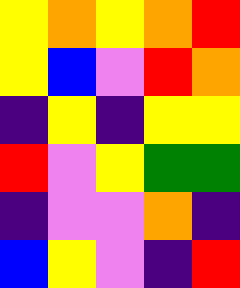[["yellow", "orange", "yellow", "orange", "red"], ["yellow", "blue", "violet", "red", "orange"], ["indigo", "yellow", "indigo", "yellow", "yellow"], ["red", "violet", "yellow", "green", "green"], ["indigo", "violet", "violet", "orange", "indigo"], ["blue", "yellow", "violet", "indigo", "red"]]